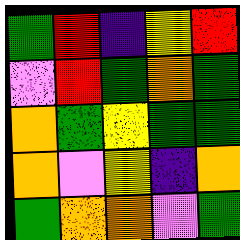[["green", "red", "indigo", "yellow", "red"], ["violet", "red", "green", "orange", "green"], ["orange", "green", "yellow", "green", "green"], ["orange", "violet", "yellow", "indigo", "orange"], ["green", "orange", "orange", "violet", "green"]]